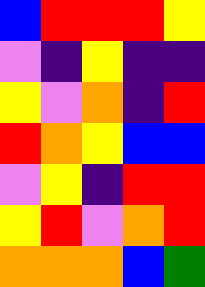[["blue", "red", "red", "red", "yellow"], ["violet", "indigo", "yellow", "indigo", "indigo"], ["yellow", "violet", "orange", "indigo", "red"], ["red", "orange", "yellow", "blue", "blue"], ["violet", "yellow", "indigo", "red", "red"], ["yellow", "red", "violet", "orange", "red"], ["orange", "orange", "orange", "blue", "green"]]